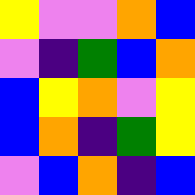[["yellow", "violet", "violet", "orange", "blue"], ["violet", "indigo", "green", "blue", "orange"], ["blue", "yellow", "orange", "violet", "yellow"], ["blue", "orange", "indigo", "green", "yellow"], ["violet", "blue", "orange", "indigo", "blue"]]